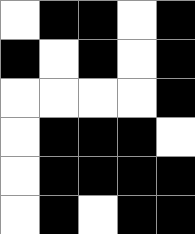[["white", "black", "black", "white", "black"], ["black", "white", "black", "white", "black"], ["white", "white", "white", "white", "black"], ["white", "black", "black", "black", "white"], ["white", "black", "black", "black", "black"], ["white", "black", "white", "black", "black"]]